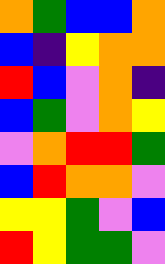[["orange", "green", "blue", "blue", "orange"], ["blue", "indigo", "yellow", "orange", "orange"], ["red", "blue", "violet", "orange", "indigo"], ["blue", "green", "violet", "orange", "yellow"], ["violet", "orange", "red", "red", "green"], ["blue", "red", "orange", "orange", "violet"], ["yellow", "yellow", "green", "violet", "blue"], ["red", "yellow", "green", "green", "violet"]]